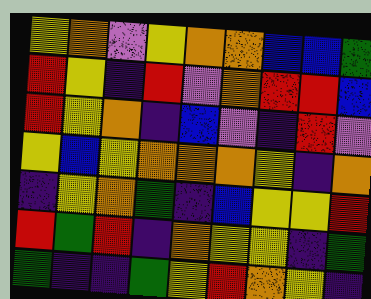[["yellow", "orange", "violet", "yellow", "orange", "orange", "blue", "blue", "green"], ["red", "yellow", "indigo", "red", "violet", "orange", "red", "red", "blue"], ["red", "yellow", "orange", "indigo", "blue", "violet", "indigo", "red", "violet"], ["yellow", "blue", "yellow", "orange", "orange", "orange", "yellow", "indigo", "orange"], ["indigo", "yellow", "orange", "green", "indigo", "blue", "yellow", "yellow", "red"], ["red", "green", "red", "indigo", "orange", "yellow", "yellow", "indigo", "green"], ["green", "indigo", "indigo", "green", "yellow", "red", "orange", "yellow", "indigo"]]